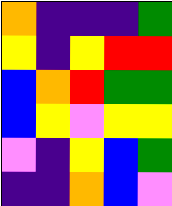[["orange", "indigo", "indigo", "indigo", "green"], ["yellow", "indigo", "yellow", "red", "red"], ["blue", "orange", "red", "green", "green"], ["blue", "yellow", "violet", "yellow", "yellow"], ["violet", "indigo", "yellow", "blue", "green"], ["indigo", "indigo", "orange", "blue", "violet"]]